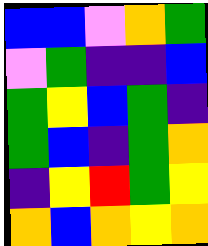[["blue", "blue", "violet", "orange", "green"], ["violet", "green", "indigo", "indigo", "blue"], ["green", "yellow", "blue", "green", "indigo"], ["green", "blue", "indigo", "green", "orange"], ["indigo", "yellow", "red", "green", "yellow"], ["orange", "blue", "orange", "yellow", "orange"]]